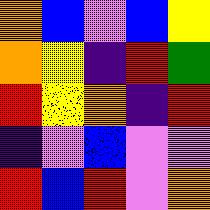[["orange", "blue", "violet", "blue", "yellow"], ["orange", "yellow", "indigo", "red", "green"], ["red", "yellow", "orange", "indigo", "red"], ["indigo", "violet", "blue", "violet", "violet"], ["red", "blue", "red", "violet", "orange"]]